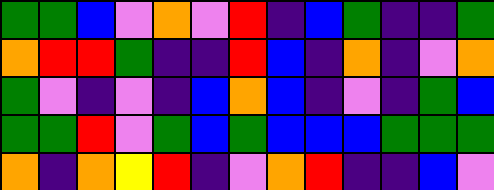[["green", "green", "blue", "violet", "orange", "violet", "red", "indigo", "blue", "green", "indigo", "indigo", "green"], ["orange", "red", "red", "green", "indigo", "indigo", "red", "blue", "indigo", "orange", "indigo", "violet", "orange"], ["green", "violet", "indigo", "violet", "indigo", "blue", "orange", "blue", "indigo", "violet", "indigo", "green", "blue"], ["green", "green", "red", "violet", "green", "blue", "green", "blue", "blue", "blue", "green", "green", "green"], ["orange", "indigo", "orange", "yellow", "red", "indigo", "violet", "orange", "red", "indigo", "indigo", "blue", "violet"]]